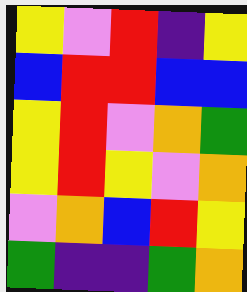[["yellow", "violet", "red", "indigo", "yellow"], ["blue", "red", "red", "blue", "blue"], ["yellow", "red", "violet", "orange", "green"], ["yellow", "red", "yellow", "violet", "orange"], ["violet", "orange", "blue", "red", "yellow"], ["green", "indigo", "indigo", "green", "orange"]]